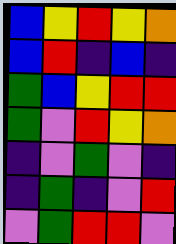[["blue", "yellow", "red", "yellow", "orange"], ["blue", "red", "indigo", "blue", "indigo"], ["green", "blue", "yellow", "red", "red"], ["green", "violet", "red", "yellow", "orange"], ["indigo", "violet", "green", "violet", "indigo"], ["indigo", "green", "indigo", "violet", "red"], ["violet", "green", "red", "red", "violet"]]